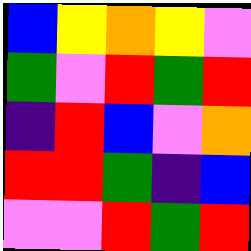[["blue", "yellow", "orange", "yellow", "violet"], ["green", "violet", "red", "green", "red"], ["indigo", "red", "blue", "violet", "orange"], ["red", "red", "green", "indigo", "blue"], ["violet", "violet", "red", "green", "red"]]